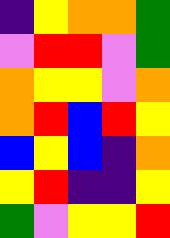[["indigo", "yellow", "orange", "orange", "green"], ["violet", "red", "red", "violet", "green"], ["orange", "yellow", "yellow", "violet", "orange"], ["orange", "red", "blue", "red", "yellow"], ["blue", "yellow", "blue", "indigo", "orange"], ["yellow", "red", "indigo", "indigo", "yellow"], ["green", "violet", "yellow", "yellow", "red"]]